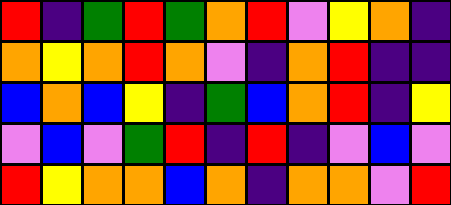[["red", "indigo", "green", "red", "green", "orange", "red", "violet", "yellow", "orange", "indigo"], ["orange", "yellow", "orange", "red", "orange", "violet", "indigo", "orange", "red", "indigo", "indigo"], ["blue", "orange", "blue", "yellow", "indigo", "green", "blue", "orange", "red", "indigo", "yellow"], ["violet", "blue", "violet", "green", "red", "indigo", "red", "indigo", "violet", "blue", "violet"], ["red", "yellow", "orange", "orange", "blue", "orange", "indigo", "orange", "orange", "violet", "red"]]